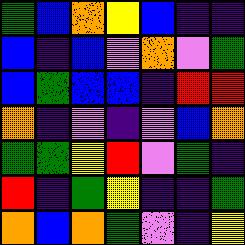[["green", "blue", "orange", "yellow", "blue", "indigo", "indigo"], ["blue", "indigo", "blue", "violet", "orange", "violet", "green"], ["blue", "green", "blue", "blue", "indigo", "red", "red"], ["orange", "indigo", "violet", "indigo", "violet", "blue", "orange"], ["green", "green", "yellow", "red", "violet", "green", "indigo"], ["red", "indigo", "green", "yellow", "indigo", "indigo", "green"], ["orange", "blue", "orange", "green", "violet", "indigo", "yellow"]]